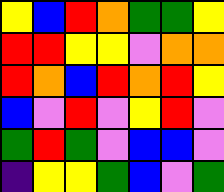[["yellow", "blue", "red", "orange", "green", "green", "yellow"], ["red", "red", "yellow", "yellow", "violet", "orange", "orange"], ["red", "orange", "blue", "red", "orange", "red", "yellow"], ["blue", "violet", "red", "violet", "yellow", "red", "violet"], ["green", "red", "green", "violet", "blue", "blue", "violet"], ["indigo", "yellow", "yellow", "green", "blue", "violet", "green"]]